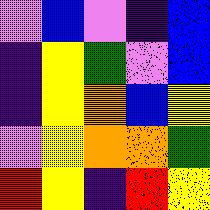[["violet", "blue", "violet", "indigo", "blue"], ["indigo", "yellow", "green", "violet", "blue"], ["indigo", "yellow", "orange", "blue", "yellow"], ["violet", "yellow", "orange", "orange", "green"], ["red", "yellow", "indigo", "red", "yellow"]]